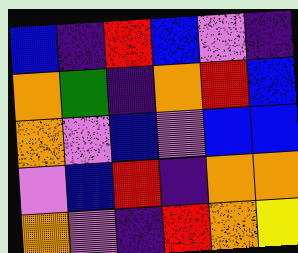[["blue", "indigo", "red", "blue", "violet", "indigo"], ["orange", "green", "indigo", "orange", "red", "blue"], ["orange", "violet", "blue", "violet", "blue", "blue"], ["violet", "blue", "red", "indigo", "orange", "orange"], ["orange", "violet", "indigo", "red", "orange", "yellow"]]